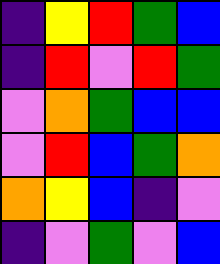[["indigo", "yellow", "red", "green", "blue"], ["indigo", "red", "violet", "red", "green"], ["violet", "orange", "green", "blue", "blue"], ["violet", "red", "blue", "green", "orange"], ["orange", "yellow", "blue", "indigo", "violet"], ["indigo", "violet", "green", "violet", "blue"]]